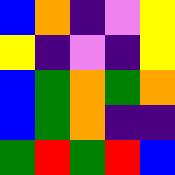[["blue", "orange", "indigo", "violet", "yellow"], ["yellow", "indigo", "violet", "indigo", "yellow"], ["blue", "green", "orange", "green", "orange"], ["blue", "green", "orange", "indigo", "indigo"], ["green", "red", "green", "red", "blue"]]